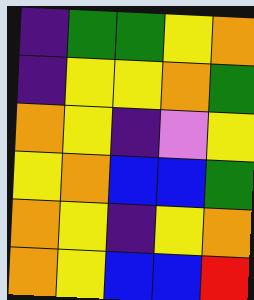[["indigo", "green", "green", "yellow", "orange"], ["indigo", "yellow", "yellow", "orange", "green"], ["orange", "yellow", "indigo", "violet", "yellow"], ["yellow", "orange", "blue", "blue", "green"], ["orange", "yellow", "indigo", "yellow", "orange"], ["orange", "yellow", "blue", "blue", "red"]]